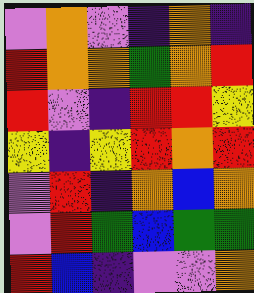[["violet", "orange", "violet", "indigo", "orange", "indigo"], ["red", "orange", "orange", "green", "orange", "red"], ["red", "violet", "indigo", "red", "red", "yellow"], ["yellow", "indigo", "yellow", "red", "orange", "red"], ["violet", "red", "indigo", "orange", "blue", "orange"], ["violet", "red", "green", "blue", "green", "green"], ["red", "blue", "indigo", "violet", "violet", "orange"]]